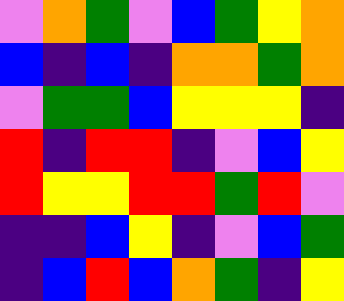[["violet", "orange", "green", "violet", "blue", "green", "yellow", "orange"], ["blue", "indigo", "blue", "indigo", "orange", "orange", "green", "orange"], ["violet", "green", "green", "blue", "yellow", "yellow", "yellow", "indigo"], ["red", "indigo", "red", "red", "indigo", "violet", "blue", "yellow"], ["red", "yellow", "yellow", "red", "red", "green", "red", "violet"], ["indigo", "indigo", "blue", "yellow", "indigo", "violet", "blue", "green"], ["indigo", "blue", "red", "blue", "orange", "green", "indigo", "yellow"]]